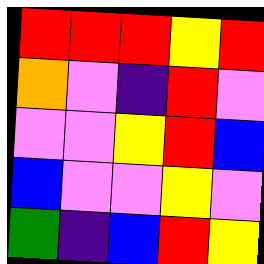[["red", "red", "red", "yellow", "red"], ["orange", "violet", "indigo", "red", "violet"], ["violet", "violet", "yellow", "red", "blue"], ["blue", "violet", "violet", "yellow", "violet"], ["green", "indigo", "blue", "red", "yellow"]]